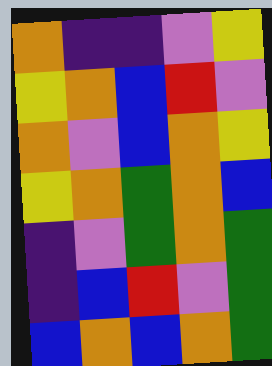[["orange", "indigo", "indigo", "violet", "yellow"], ["yellow", "orange", "blue", "red", "violet"], ["orange", "violet", "blue", "orange", "yellow"], ["yellow", "orange", "green", "orange", "blue"], ["indigo", "violet", "green", "orange", "green"], ["indigo", "blue", "red", "violet", "green"], ["blue", "orange", "blue", "orange", "green"]]